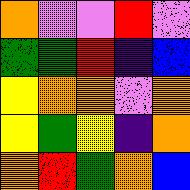[["orange", "violet", "violet", "red", "violet"], ["green", "green", "red", "indigo", "blue"], ["yellow", "orange", "orange", "violet", "orange"], ["yellow", "green", "yellow", "indigo", "orange"], ["orange", "red", "green", "orange", "blue"]]